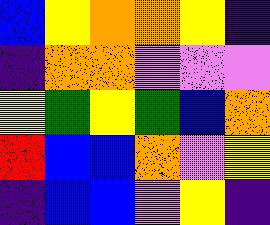[["blue", "yellow", "orange", "orange", "yellow", "indigo"], ["indigo", "orange", "orange", "violet", "violet", "violet"], ["yellow", "green", "yellow", "green", "blue", "orange"], ["red", "blue", "blue", "orange", "violet", "yellow"], ["indigo", "blue", "blue", "violet", "yellow", "indigo"]]